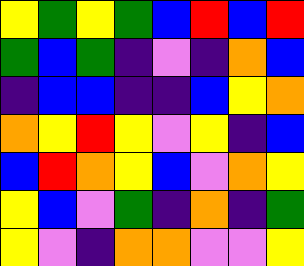[["yellow", "green", "yellow", "green", "blue", "red", "blue", "red"], ["green", "blue", "green", "indigo", "violet", "indigo", "orange", "blue"], ["indigo", "blue", "blue", "indigo", "indigo", "blue", "yellow", "orange"], ["orange", "yellow", "red", "yellow", "violet", "yellow", "indigo", "blue"], ["blue", "red", "orange", "yellow", "blue", "violet", "orange", "yellow"], ["yellow", "blue", "violet", "green", "indigo", "orange", "indigo", "green"], ["yellow", "violet", "indigo", "orange", "orange", "violet", "violet", "yellow"]]